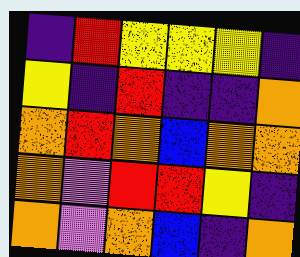[["indigo", "red", "yellow", "yellow", "yellow", "indigo"], ["yellow", "indigo", "red", "indigo", "indigo", "orange"], ["orange", "red", "orange", "blue", "orange", "orange"], ["orange", "violet", "red", "red", "yellow", "indigo"], ["orange", "violet", "orange", "blue", "indigo", "orange"]]